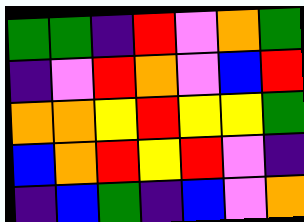[["green", "green", "indigo", "red", "violet", "orange", "green"], ["indigo", "violet", "red", "orange", "violet", "blue", "red"], ["orange", "orange", "yellow", "red", "yellow", "yellow", "green"], ["blue", "orange", "red", "yellow", "red", "violet", "indigo"], ["indigo", "blue", "green", "indigo", "blue", "violet", "orange"]]